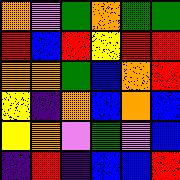[["orange", "violet", "green", "orange", "green", "green"], ["red", "blue", "red", "yellow", "red", "red"], ["orange", "orange", "green", "blue", "orange", "red"], ["yellow", "indigo", "orange", "blue", "orange", "blue"], ["yellow", "orange", "violet", "green", "violet", "blue"], ["indigo", "red", "indigo", "blue", "blue", "red"]]